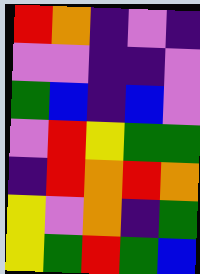[["red", "orange", "indigo", "violet", "indigo"], ["violet", "violet", "indigo", "indigo", "violet"], ["green", "blue", "indigo", "blue", "violet"], ["violet", "red", "yellow", "green", "green"], ["indigo", "red", "orange", "red", "orange"], ["yellow", "violet", "orange", "indigo", "green"], ["yellow", "green", "red", "green", "blue"]]